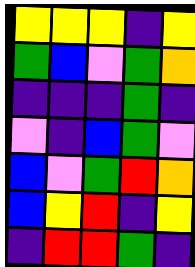[["yellow", "yellow", "yellow", "indigo", "yellow"], ["green", "blue", "violet", "green", "orange"], ["indigo", "indigo", "indigo", "green", "indigo"], ["violet", "indigo", "blue", "green", "violet"], ["blue", "violet", "green", "red", "orange"], ["blue", "yellow", "red", "indigo", "yellow"], ["indigo", "red", "red", "green", "indigo"]]